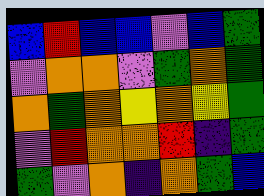[["blue", "red", "blue", "blue", "violet", "blue", "green"], ["violet", "orange", "orange", "violet", "green", "orange", "green"], ["orange", "green", "orange", "yellow", "orange", "yellow", "green"], ["violet", "red", "orange", "orange", "red", "indigo", "green"], ["green", "violet", "orange", "indigo", "orange", "green", "blue"]]